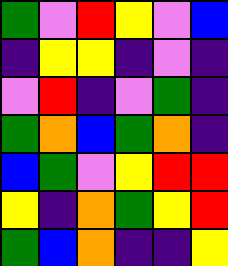[["green", "violet", "red", "yellow", "violet", "blue"], ["indigo", "yellow", "yellow", "indigo", "violet", "indigo"], ["violet", "red", "indigo", "violet", "green", "indigo"], ["green", "orange", "blue", "green", "orange", "indigo"], ["blue", "green", "violet", "yellow", "red", "red"], ["yellow", "indigo", "orange", "green", "yellow", "red"], ["green", "blue", "orange", "indigo", "indigo", "yellow"]]